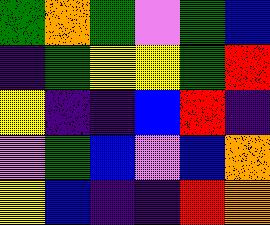[["green", "orange", "green", "violet", "green", "blue"], ["indigo", "green", "yellow", "yellow", "green", "red"], ["yellow", "indigo", "indigo", "blue", "red", "indigo"], ["violet", "green", "blue", "violet", "blue", "orange"], ["yellow", "blue", "indigo", "indigo", "red", "orange"]]